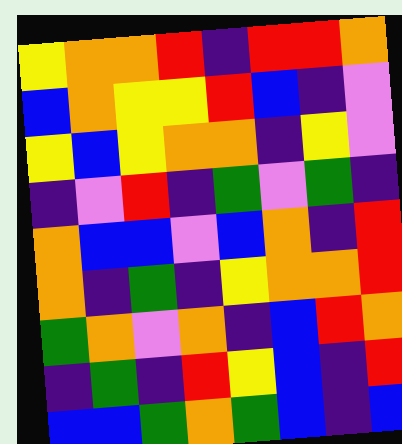[["yellow", "orange", "orange", "red", "indigo", "red", "red", "orange"], ["blue", "orange", "yellow", "yellow", "red", "blue", "indigo", "violet"], ["yellow", "blue", "yellow", "orange", "orange", "indigo", "yellow", "violet"], ["indigo", "violet", "red", "indigo", "green", "violet", "green", "indigo"], ["orange", "blue", "blue", "violet", "blue", "orange", "indigo", "red"], ["orange", "indigo", "green", "indigo", "yellow", "orange", "orange", "red"], ["green", "orange", "violet", "orange", "indigo", "blue", "red", "orange"], ["indigo", "green", "indigo", "red", "yellow", "blue", "indigo", "red"], ["blue", "blue", "green", "orange", "green", "blue", "indigo", "blue"]]